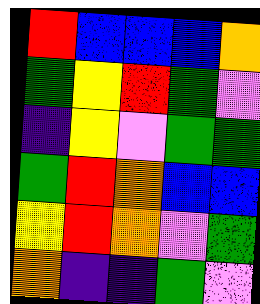[["red", "blue", "blue", "blue", "orange"], ["green", "yellow", "red", "green", "violet"], ["indigo", "yellow", "violet", "green", "green"], ["green", "red", "orange", "blue", "blue"], ["yellow", "red", "orange", "violet", "green"], ["orange", "indigo", "indigo", "green", "violet"]]